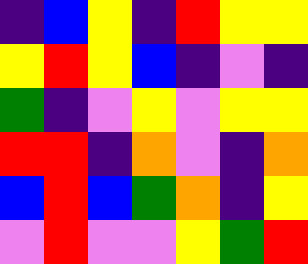[["indigo", "blue", "yellow", "indigo", "red", "yellow", "yellow"], ["yellow", "red", "yellow", "blue", "indigo", "violet", "indigo"], ["green", "indigo", "violet", "yellow", "violet", "yellow", "yellow"], ["red", "red", "indigo", "orange", "violet", "indigo", "orange"], ["blue", "red", "blue", "green", "orange", "indigo", "yellow"], ["violet", "red", "violet", "violet", "yellow", "green", "red"]]